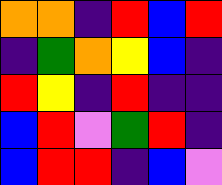[["orange", "orange", "indigo", "red", "blue", "red"], ["indigo", "green", "orange", "yellow", "blue", "indigo"], ["red", "yellow", "indigo", "red", "indigo", "indigo"], ["blue", "red", "violet", "green", "red", "indigo"], ["blue", "red", "red", "indigo", "blue", "violet"]]